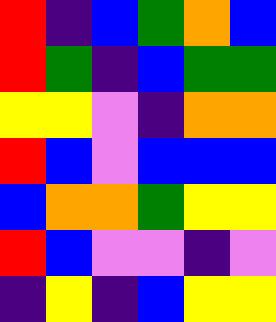[["red", "indigo", "blue", "green", "orange", "blue"], ["red", "green", "indigo", "blue", "green", "green"], ["yellow", "yellow", "violet", "indigo", "orange", "orange"], ["red", "blue", "violet", "blue", "blue", "blue"], ["blue", "orange", "orange", "green", "yellow", "yellow"], ["red", "blue", "violet", "violet", "indigo", "violet"], ["indigo", "yellow", "indigo", "blue", "yellow", "yellow"]]